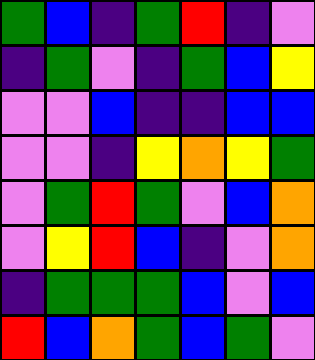[["green", "blue", "indigo", "green", "red", "indigo", "violet"], ["indigo", "green", "violet", "indigo", "green", "blue", "yellow"], ["violet", "violet", "blue", "indigo", "indigo", "blue", "blue"], ["violet", "violet", "indigo", "yellow", "orange", "yellow", "green"], ["violet", "green", "red", "green", "violet", "blue", "orange"], ["violet", "yellow", "red", "blue", "indigo", "violet", "orange"], ["indigo", "green", "green", "green", "blue", "violet", "blue"], ["red", "blue", "orange", "green", "blue", "green", "violet"]]